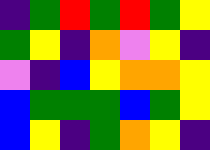[["indigo", "green", "red", "green", "red", "green", "yellow"], ["green", "yellow", "indigo", "orange", "violet", "yellow", "indigo"], ["violet", "indigo", "blue", "yellow", "orange", "orange", "yellow"], ["blue", "green", "green", "green", "blue", "green", "yellow"], ["blue", "yellow", "indigo", "green", "orange", "yellow", "indigo"]]